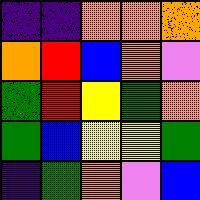[["indigo", "indigo", "orange", "orange", "orange"], ["orange", "red", "blue", "orange", "violet"], ["green", "red", "yellow", "green", "orange"], ["green", "blue", "yellow", "yellow", "green"], ["indigo", "green", "orange", "violet", "blue"]]